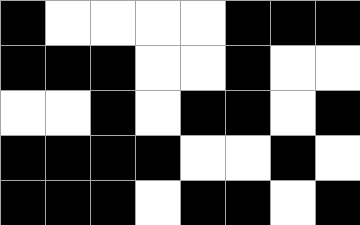[["black", "white", "white", "white", "white", "black", "black", "black"], ["black", "black", "black", "white", "white", "black", "white", "white"], ["white", "white", "black", "white", "black", "black", "white", "black"], ["black", "black", "black", "black", "white", "white", "black", "white"], ["black", "black", "black", "white", "black", "black", "white", "black"]]